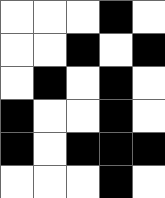[["white", "white", "white", "black", "white"], ["white", "white", "black", "white", "black"], ["white", "black", "white", "black", "white"], ["black", "white", "white", "black", "white"], ["black", "white", "black", "black", "black"], ["white", "white", "white", "black", "white"]]